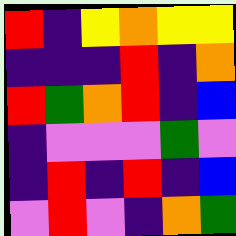[["red", "indigo", "yellow", "orange", "yellow", "yellow"], ["indigo", "indigo", "indigo", "red", "indigo", "orange"], ["red", "green", "orange", "red", "indigo", "blue"], ["indigo", "violet", "violet", "violet", "green", "violet"], ["indigo", "red", "indigo", "red", "indigo", "blue"], ["violet", "red", "violet", "indigo", "orange", "green"]]